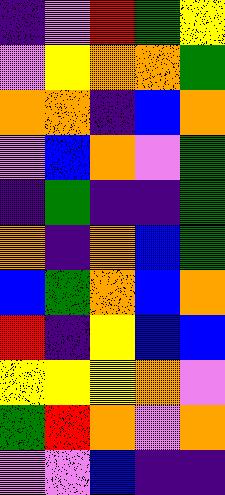[["indigo", "violet", "red", "green", "yellow"], ["violet", "yellow", "orange", "orange", "green"], ["orange", "orange", "indigo", "blue", "orange"], ["violet", "blue", "orange", "violet", "green"], ["indigo", "green", "indigo", "indigo", "green"], ["orange", "indigo", "orange", "blue", "green"], ["blue", "green", "orange", "blue", "orange"], ["red", "indigo", "yellow", "blue", "blue"], ["yellow", "yellow", "yellow", "orange", "violet"], ["green", "red", "orange", "violet", "orange"], ["violet", "violet", "blue", "indigo", "indigo"]]